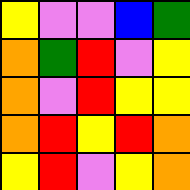[["yellow", "violet", "violet", "blue", "green"], ["orange", "green", "red", "violet", "yellow"], ["orange", "violet", "red", "yellow", "yellow"], ["orange", "red", "yellow", "red", "orange"], ["yellow", "red", "violet", "yellow", "orange"]]